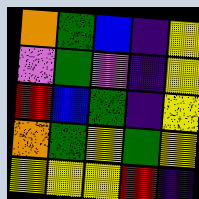[["orange", "green", "blue", "indigo", "yellow"], ["violet", "green", "violet", "indigo", "yellow"], ["red", "blue", "green", "indigo", "yellow"], ["orange", "green", "yellow", "green", "yellow"], ["yellow", "yellow", "yellow", "red", "indigo"]]